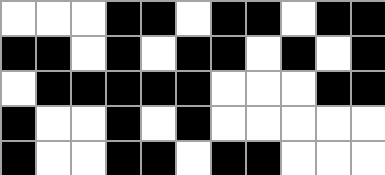[["white", "white", "white", "black", "black", "white", "black", "black", "white", "black", "black"], ["black", "black", "white", "black", "white", "black", "black", "white", "black", "white", "black"], ["white", "black", "black", "black", "black", "black", "white", "white", "white", "black", "black"], ["black", "white", "white", "black", "white", "black", "white", "white", "white", "white", "white"], ["black", "white", "white", "black", "black", "white", "black", "black", "white", "white", "white"]]